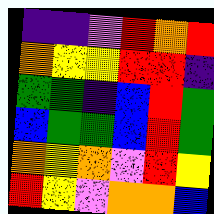[["indigo", "indigo", "violet", "red", "orange", "red"], ["orange", "yellow", "yellow", "red", "red", "indigo"], ["green", "green", "indigo", "blue", "red", "green"], ["blue", "green", "green", "blue", "red", "green"], ["orange", "yellow", "orange", "violet", "red", "yellow"], ["red", "yellow", "violet", "orange", "orange", "blue"]]